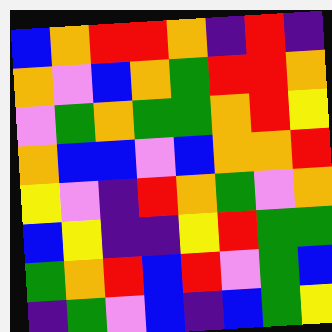[["blue", "orange", "red", "red", "orange", "indigo", "red", "indigo"], ["orange", "violet", "blue", "orange", "green", "red", "red", "orange"], ["violet", "green", "orange", "green", "green", "orange", "red", "yellow"], ["orange", "blue", "blue", "violet", "blue", "orange", "orange", "red"], ["yellow", "violet", "indigo", "red", "orange", "green", "violet", "orange"], ["blue", "yellow", "indigo", "indigo", "yellow", "red", "green", "green"], ["green", "orange", "red", "blue", "red", "violet", "green", "blue"], ["indigo", "green", "violet", "blue", "indigo", "blue", "green", "yellow"]]